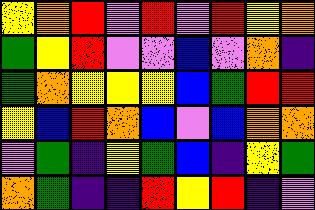[["yellow", "orange", "red", "violet", "red", "violet", "red", "yellow", "orange"], ["green", "yellow", "red", "violet", "violet", "blue", "violet", "orange", "indigo"], ["green", "orange", "yellow", "yellow", "yellow", "blue", "green", "red", "red"], ["yellow", "blue", "red", "orange", "blue", "violet", "blue", "orange", "orange"], ["violet", "green", "indigo", "yellow", "green", "blue", "indigo", "yellow", "green"], ["orange", "green", "indigo", "indigo", "red", "yellow", "red", "indigo", "violet"]]